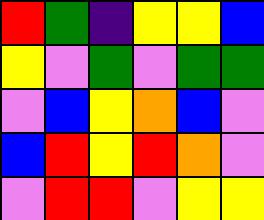[["red", "green", "indigo", "yellow", "yellow", "blue"], ["yellow", "violet", "green", "violet", "green", "green"], ["violet", "blue", "yellow", "orange", "blue", "violet"], ["blue", "red", "yellow", "red", "orange", "violet"], ["violet", "red", "red", "violet", "yellow", "yellow"]]